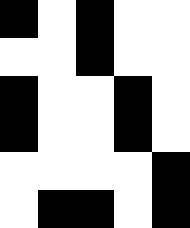[["black", "white", "black", "white", "white"], ["white", "white", "black", "white", "white"], ["black", "white", "white", "black", "white"], ["black", "white", "white", "black", "white"], ["white", "white", "white", "white", "black"], ["white", "black", "black", "white", "black"]]